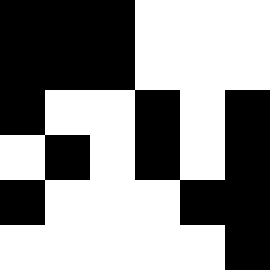[["black", "black", "black", "white", "white", "white"], ["black", "black", "black", "white", "white", "white"], ["black", "white", "white", "black", "white", "black"], ["white", "black", "white", "black", "white", "black"], ["black", "white", "white", "white", "black", "black"], ["white", "white", "white", "white", "white", "black"]]